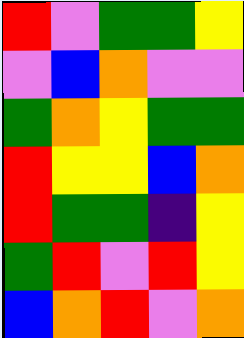[["red", "violet", "green", "green", "yellow"], ["violet", "blue", "orange", "violet", "violet"], ["green", "orange", "yellow", "green", "green"], ["red", "yellow", "yellow", "blue", "orange"], ["red", "green", "green", "indigo", "yellow"], ["green", "red", "violet", "red", "yellow"], ["blue", "orange", "red", "violet", "orange"]]